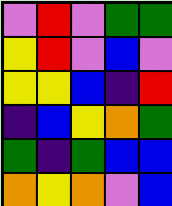[["violet", "red", "violet", "green", "green"], ["yellow", "red", "violet", "blue", "violet"], ["yellow", "yellow", "blue", "indigo", "red"], ["indigo", "blue", "yellow", "orange", "green"], ["green", "indigo", "green", "blue", "blue"], ["orange", "yellow", "orange", "violet", "blue"]]